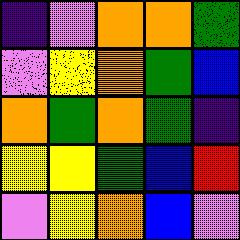[["indigo", "violet", "orange", "orange", "green"], ["violet", "yellow", "orange", "green", "blue"], ["orange", "green", "orange", "green", "indigo"], ["yellow", "yellow", "green", "blue", "red"], ["violet", "yellow", "orange", "blue", "violet"]]